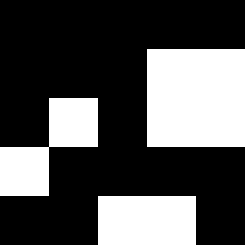[["black", "black", "black", "black", "black"], ["black", "black", "black", "white", "white"], ["black", "white", "black", "white", "white"], ["white", "black", "black", "black", "black"], ["black", "black", "white", "white", "black"]]